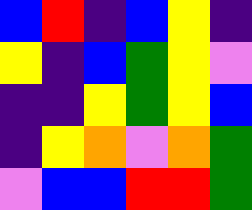[["blue", "red", "indigo", "blue", "yellow", "indigo"], ["yellow", "indigo", "blue", "green", "yellow", "violet"], ["indigo", "indigo", "yellow", "green", "yellow", "blue"], ["indigo", "yellow", "orange", "violet", "orange", "green"], ["violet", "blue", "blue", "red", "red", "green"]]